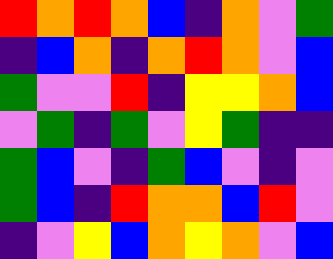[["red", "orange", "red", "orange", "blue", "indigo", "orange", "violet", "green"], ["indigo", "blue", "orange", "indigo", "orange", "red", "orange", "violet", "blue"], ["green", "violet", "violet", "red", "indigo", "yellow", "yellow", "orange", "blue"], ["violet", "green", "indigo", "green", "violet", "yellow", "green", "indigo", "indigo"], ["green", "blue", "violet", "indigo", "green", "blue", "violet", "indigo", "violet"], ["green", "blue", "indigo", "red", "orange", "orange", "blue", "red", "violet"], ["indigo", "violet", "yellow", "blue", "orange", "yellow", "orange", "violet", "blue"]]